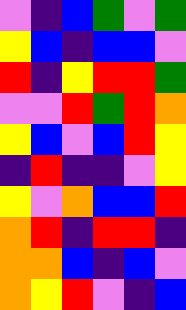[["violet", "indigo", "blue", "green", "violet", "green"], ["yellow", "blue", "indigo", "blue", "blue", "violet"], ["red", "indigo", "yellow", "red", "red", "green"], ["violet", "violet", "red", "green", "red", "orange"], ["yellow", "blue", "violet", "blue", "red", "yellow"], ["indigo", "red", "indigo", "indigo", "violet", "yellow"], ["yellow", "violet", "orange", "blue", "blue", "red"], ["orange", "red", "indigo", "red", "red", "indigo"], ["orange", "orange", "blue", "indigo", "blue", "violet"], ["orange", "yellow", "red", "violet", "indigo", "blue"]]